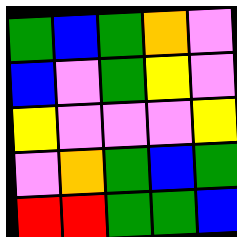[["green", "blue", "green", "orange", "violet"], ["blue", "violet", "green", "yellow", "violet"], ["yellow", "violet", "violet", "violet", "yellow"], ["violet", "orange", "green", "blue", "green"], ["red", "red", "green", "green", "blue"]]